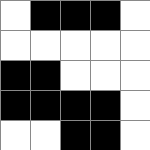[["white", "black", "black", "black", "white"], ["white", "white", "white", "white", "white"], ["black", "black", "white", "white", "white"], ["black", "black", "black", "black", "white"], ["white", "white", "black", "black", "white"]]